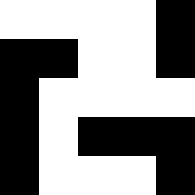[["white", "white", "white", "white", "black"], ["black", "black", "white", "white", "black"], ["black", "white", "white", "white", "white"], ["black", "white", "black", "black", "black"], ["black", "white", "white", "white", "black"]]